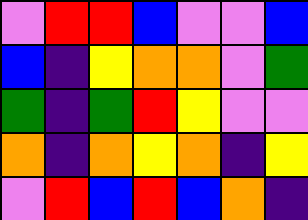[["violet", "red", "red", "blue", "violet", "violet", "blue"], ["blue", "indigo", "yellow", "orange", "orange", "violet", "green"], ["green", "indigo", "green", "red", "yellow", "violet", "violet"], ["orange", "indigo", "orange", "yellow", "orange", "indigo", "yellow"], ["violet", "red", "blue", "red", "blue", "orange", "indigo"]]